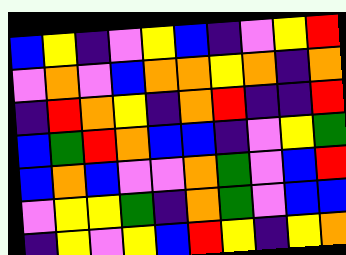[["blue", "yellow", "indigo", "violet", "yellow", "blue", "indigo", "violet", "yellow", "red"], ["violet", "orange", "violet", "blue", "orange", "orange", "yellow", "orange", "indigo", "orange"], ["indigo", "red", "orange", "yellow", "indigo", "orange", "red", "indigo", "indigo", "red"], ["blue", "green", "red", "orange", "blue", "blue", "indigo", "violet", "yellow", "green"], ["blue", "orange", "blue", "violet", "violet", "orange", "green", "violet", "blue", "red"], ["violet", "yellow", "yellow", "green", "indigo", "orange", "green", "violet", "blue", "blue"], ["indigo", "yellow", "violet", "yellow", "blue", "red", "yellow", "indigo", "yellow", "orange"]]